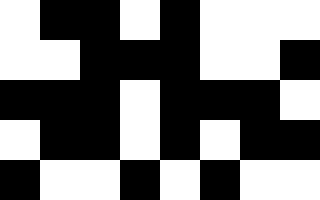[["white", "black", "black", "white", "black", "white", "white", "white"], ["white", "white", "black", "black", "black", "white", "white", "black"], ["black", "black", "black", "white", "black", "black", "black", "white"], ["white", "black", "black", "white", "black", "white", "black", "black"], ["black", "white", "white", "black", "white", "black", "white", "white"]]